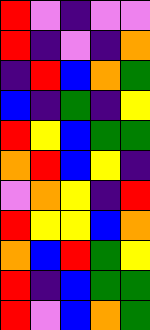[["red", "violet", "indigo", "violet", "violet"], ["red", "indigo", "violet", "indigo", "orange"], ["indigo", "red", "blue", "orange", "green"], ["blue", "indigo", "green", "indigo", "yellow"], ["red", "yellow", "blue", "green", "green"], ["orange", "red", "blue", "yellow", "indigo"], ["violet", "orange", "yellow", "indigo", "red"], ["red", "yellow", "yellow", "blue", "orange"], ["orange", "blue", "red", "green", "yellow"], ["red", "indigo", "blue", "green", "green"], ["red", "violet", "blue", "orange", "green"]]